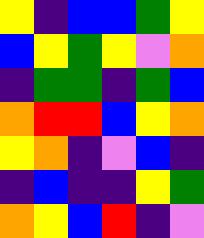[["yellow", "indigo", "blue", "blue", "green", "yellow"], ["blue", "yellow", "green", "yellow", "violet", "orange"], ["indigo", "green", "green", "indigo", "green", "blue"], ["orange", "red", "red", "blue", "yellow", "orange"], ["yellow", "orange", "indigo", "violet", "blue", "indigo"], ["indigo", "blue", "indigo", "indigo", "yellow", "green"], ["orange", "yellow", "blue", "red", "indigo", "violet"]]